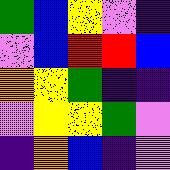[["green", "blue", "yellow", "violet", "indigo"], ["violet", "blue", "red", "red", "blue"], ["orange", "yellow", "green", "indigo", "indigo"], ["violet", "yellow", "yellow", "green", "violet"], ["indigo", "orange", "blue", "indigo", "violet"]]